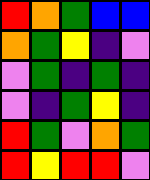[["red", "orange", "green", "blue", "blue"], ["orange", "green", "yellow", "indigo", "violet"], ["violet", "green", "indigo", "green", "indigo"], ["violet", "indigo", "green", "yellow", "indigo"], ["red", "green", "violet", "orange", "green"], ["red", "yellow", "red", "red", "violet"]]